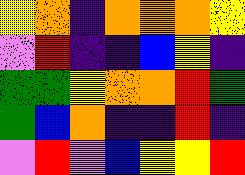[["yellow", "orange", "indigo", "orange", "orange", "orange", "yellow"], ["violet", "red", "indigo", "indigo", "blue", "yellow", "indigo"], ["green", "green", "yellow", "orange", "orange", "red", "green"], ["green", "blue", "orange", "indigo", "indigo", "red", "indigo"], ["violet", "red", "violet", "blue", "yellow", "yellow", "red"]]